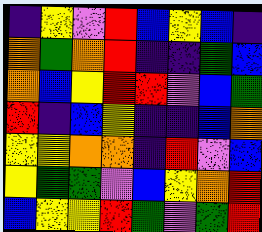[["indigo", "yellow", "violet", "red", "blue", "yellow", "blue", "indigo"], ["orange", "green", "orange", "red", "indigo", "indigo", "green", "blue"], ["orange", "blue", "yellow", "red", "red", "violet", "blue", "green"], ["red", "indigo", "blue", "yellow", "indigo", "indigo", "blue", "orange"], ["yellow", "yellow", "orange", "orange", "indigo", "red", "violet", "blue"], ["yellow", "green", "green", "violet", "blue", "yellow", "orange", "red"], ["blue", "yellow", "yellow", "red", "green", "violet", "green", "red"]]